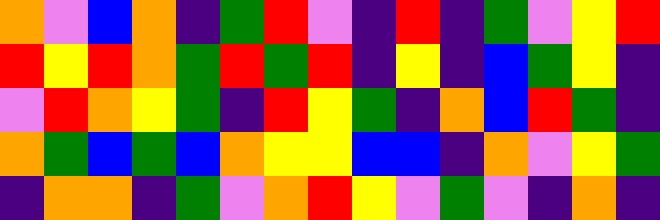[["orange", "violet", "blue", "orange", "indigo", "green", "red", "violet", "indigo", "red", "indigo", "green", "violet", "yellow", "red"], ["red", "yellow", "red", "orange", "green", "red", "green", "red", "indigo", "yellow", "indigo", "blue", "green", "yellow", "indigo"], ["violet", "red", "orange", "yellow", "green", "indigo", "red", "yellow", "green", "indigo", "orange", "blue", "red", "green", "indigo"], ["orange", "green", "blue", "green", "blue", "orange", "yellow", "yellow", "blue", "blue", "indigo", "orange", "violet", "yellow", "green"], ["indigo", "orange", "orange", "indigo", "green", "violet", "orange", "red", "yellow", "violet", "green", "violet", "indigo", "orange", "indigo"]]